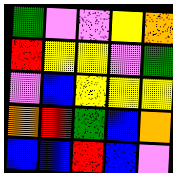[["green", "violet", "violet", "yellow", "orange"], ["red", "yellow", "yellow", "violet", "green"], ["violet", "blue", "yellow", "yellow", "yellow"], ["orange", "red", "green", "blue", "orange"], ["blue", "blue", "red", "blue", "violet"]]